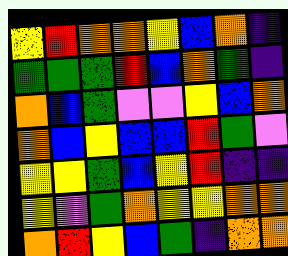[["yellow", "red", "orange", "orange", "yellow", "blue", "orange", "indigo"], ["green", "green", "green", "red", "blue", "orange", "green", "indigo"], ["orange", "blue", "green", "violet", "violet", "yellow", "blue", "orange"], ["orange", "blue", "yellow", "blue", "blue", "red", "green", "violet"], ["yellow", "yellow", "green", "blue", "yellow", "red", "indigo", "indigo"], ["yellow", "violet", "green", "orange", "yellow", "yellow", "orange", "orange"], ["orange", "red", "yellow", "blue", "green", "indigo", "orange", "orange"]]